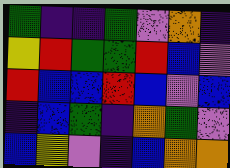[["green", "indigo", "indigo", "green", "violet", "orange", "indigo"], ["yellow", "red", "green", "green", "red", "blue", "violet"], ["red", "blue", "blue", "red", "blue", "violet", "blue"], ["indigo", "blue", "green", "indigo", "orange", "green", "violet"], ["blue", "yellow", "violet", "indigo", "blue", "orange", "orange"]]